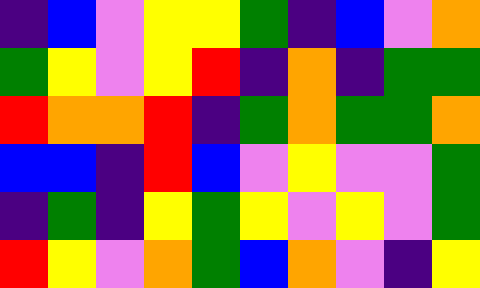[["indigo", "blue", "violet", "yellow", "yellow", "green", "indigo", "blue", "violet", "orange"], ["green", "yellow", "violet", "yellow", "red", "indigo", "orange", "indigo", "green", "green"], ["red", "orange", "orange", "red", "indigo", "green", "orange", "green", "green", "orange"], ["blue", "blue", "indigo", "red", "blue", "violet", "yellow", "violet", "violet", "green"], ["indigo", "green", "indigo", "yellow", "green", "yellow", "violet", "yellow", "violet", "green"], ["red", "yellow", "violet", "orange", "green", "blue", "orange", "violet", "indigo", "yellow"]]